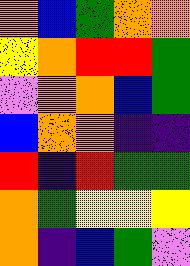[["orange", "blue", "green", "orange", "orange"], ["yellow", "orange", "red", "red", "green"], ["violet", "orange", "orange", "blue", "green"], ["blue", "orange", "orange", "indigo", "indigo"], ["red", "indigo", "red", "green", "green"], ["orange", "green", "yellow", "yellow", "yellow"], ["orange", "indigo", "blue", "green", "violet"]]